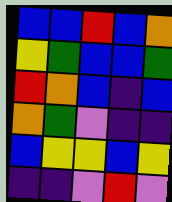[["blue", "blue", "red", "blue", "orange"], ["yellow", "green", "blue", "blue", "green"], ["red", "orange", "blue", "indigo", "blue"], ["orange", "green", "violet", "indigo", "indigo"], ["blue", "yellow", "yellow", "blue", "yellow"], ["indigo", "indigo", "violet", "red", "violet"]]